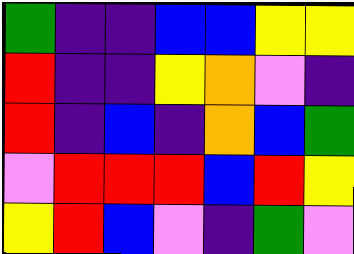[["green", "indigo", "indigo", "blue", "blue", "yellow", "yellow"], ["red", "indigo", "indigo", "yellow", "orange", "violet", "indigo"], ["red", "indigo", "blue", "indigo", "orange", "blue", "green"], ["violet", "red", "red", "red", "blue", "red", "yellow"], ["yellow", "red", "blue", "violet", "indigo", "green", "violet"]]